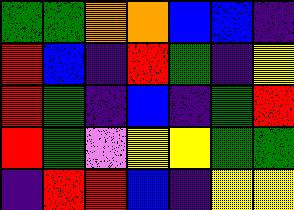[["green", "green", "orange", "orange", "blue", "blue", "indigo"], ["red", "blue", "indigo", "red", "green", "indigo", "yellow"], ["red", "green", "indigo", "blue", "indigo", "green", "red"], ["red", "green", "violet", "yellow", "yellow", "green", "green"], ["indigo", "red", "red", "blue", "indigo", "yellow", "yellow"]]